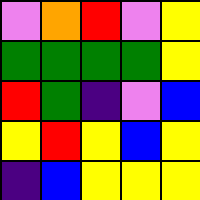[["violet", "orange", "red", "violet", "yellow"], ["green", "green", "green", "green", "yellow"], ["red", "green", "indigo", "violet", "blue"], ["yellow", "red", "yellow", "blue", "yellow"], ["indigo", "blue", "yellow", "yellow", "yellow"]]